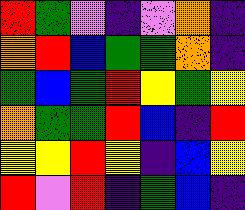[["red", "green", "violet", "indigo", "violet", "orange", "indigo"], ["orange", "red", "blue", "green", "green", "orange", "indigo"], ["green", "blue", "green", "red", "yellow", "green", "yellow"], ["orange", "green", "green", "red", "blue", "indigo", "red"], ["yellow", "yellow", "red", "yellow", "indigo", "blue", "yellow"], ["red", "violet", "red", "indigo", "green", "blue", "indigo"]]